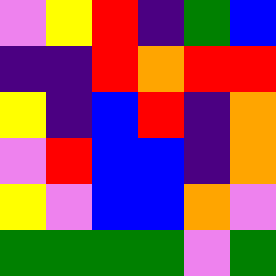[["violet", "yellow", "red", "indigo", "green", "blue"], ["indigo", "indigo", "red", "orange", "red", "red"], ["yellow", "indigo", "blue", "red", "indigo", "orange"], ["violet", "red", "blue", "blue", "indigo", "orange"], ["yellow", "violet", "blue", "blue", "orange", "violet"], ["green", "green", "green", "green", "violet", "green"]]